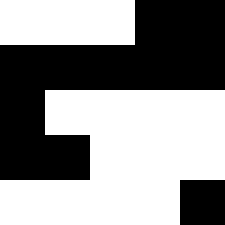[["white", "white", "white", "black", "black"], ["black", "black", "black", "black", "black"], ["black", "white", "white", "white", "white"], ["black", "black", "white", "white", "white"], ["white", "white", "white", "white", "black"]]